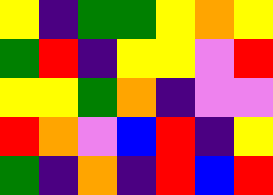[["yellow", "indigo", "green", "green", "yellow", "orange", "yellow"], ["green", "red", "indigo", "yellow", "yellow", "violet", "red"], ["yellow", "yellow", "green", "orange", "indigo", "violet", "violet"], ["red", "orange", "violet", "blue", "red", "indigo", "yellow"], ["green", "indigo", "orange", "indigo", "red", "blue", "red"]]